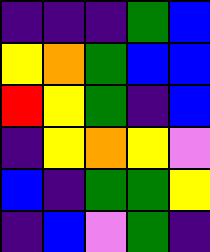[["indigo", "indigo", "indigo", "green", "blue"], ["yellow", "orange", "green", "blue", "blue"], ["red", "yellow", "green", "indigo", "blue"], ["indigo", "yellow", "orange", "yellow", "violet"], ["blue", "indigo", "green", "green", "yellow"], ["indigo", "blue", "violet", "green", "indigo"]]